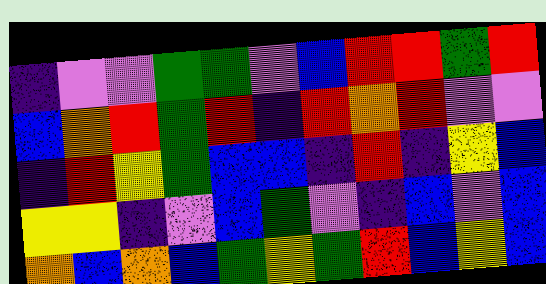[["indigo", "violet", "violet", "green", "green", "violet", "blue", "red", "red", "green", "red"], ["blue", "orange", "red", "green", "red", "indigo", "red", "orange", "red", "violet", "violet"], ["indigo", "red", "yellow", "green", "blue", "blue", "indigo", "red", "indigo", "yellow", "blue"], ["yellow", "yellow", "indigo", "violet", "blue", "green", "violet", "indigo", "blue", "violet", "blue"], ["orange", "blue", "orange", "blue", "green", "yellow", "green", "red", "blue", "yellow", "blue"]]